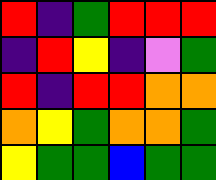[["red", "indigo", "green", "red", "red", "red"], ["indigo", "red", "yellow", "indigo", "violet", "green"], ["red", "indigo", "red", "red", "orange", "orange"], ["orange", "yellow", "green", "orange", "orange", "green"], ["yellow", "green", "green", "blue", "green", "green"]]